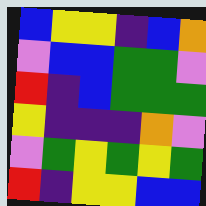[["blue", "yellow", "yellow", "indigo", "blue", "orange"], ["violet", "blue", "blue", "green", "green", "violet"], ["red", "indigo", "blue", "green", "green", "green"], ["yellow", "indigo", "indigo", "indigo", "orange", "violet"], ["violet", "green", "yellow", "green", "yellow", "green"], ["red", "indigo", "yellow", "yellow", "blue", "blue"]]